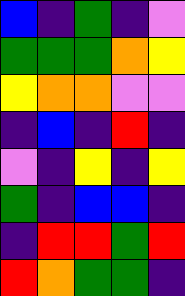[["blue", "indigo", "green", "indigo", "violet"], ["green", "green", "green", "orange", "yellow"], ["yellow", "orange", "orange", "violet", "violet"], ["indigo", "blue", "indigo", "red", "indigo"], ["violet", "indigo", "yellow", "indigo", "yellow"], ["green", "indigo", "blue", "blue", "indigo"], ["indigo", "red", "red", "green", "red"], ["red", "orange", "green", "green", "indigo"]]